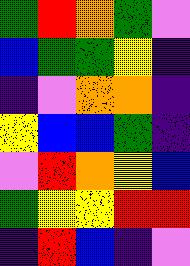[["green", "red", "orange", "green", "violet"], ["blue", "green", "green", "yellow", "indigo"], ["indigo", "violet", "orange", "orange", "indigo"], ["yellow", "blue", "blue", "green", "indigo"], ["violet", "red", "orange", "yellow", "blue"], ["green", "yellow", "yellow", "red", "red"], ["indigo", "red", "blue", "indigo", "violet"]]